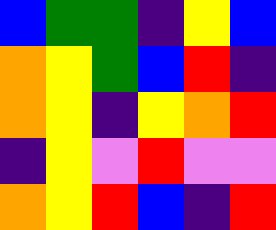[["blue", "green", "green", "indigo", "yellow", "blue"], ["orange", "yellow", "green", "blue", "red", "indigo"], ["orange", "yellow", "indigo", "yellow", "orange", "red"], ["indigo", "yellow", "violet", "red", "violet", "violet"], ["orange", "yellow", "red", "blue", "indigo", "red"]]